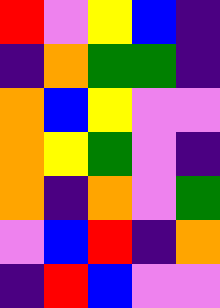[["red", "violet", "yellow", "blue", "indigo"], ["indigo", "orange", "green", "green", "indigo"], ["orange", "blue", "yellow", "violet", "violet"], ["orange", "yellow", "green", "violet", "indigo"], ["orange", "indigo", "orange", "violet", "green"], ["violet", "blue", "red", "indigo", "orange"], ["indigo", "red", "blue", "violet", "violet"]]